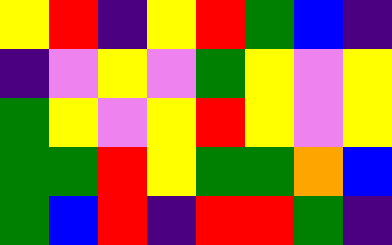[["yellow", "red", "indigo", "yellow", "red", "green", "blue", "indigo"], ["indigo", "violet", "yellow", "violet", "green", "yellow", "violet", "yellow"], ["green", "yellow", "violet", "yellow", "red", "yellow", "violet", "yellow"], ["green", "green", "red", "yellow", "green", "green", "orange", "blue"], ["green", "blue", "red", "indigo", "red", "red", "green", "indigo"]]